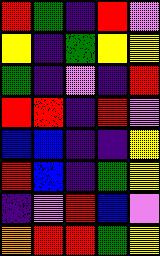[["red", "green", "indigo", "red", "violet"], ["yellow", "indigo", "green", "yellow", "yellow"], ["green", "indigo", "violet", "indigo", "red"], ["red", "red", "indigo", "red", "violet"], ["blue", "blue", "indigo", "indigo", "yellow"], ["red", "blue", "indigo", "green", "yellow"], ["indigo", "violet", "red", "blue", "violet"], ["orange", "red", "red", "green", "yellow"]]